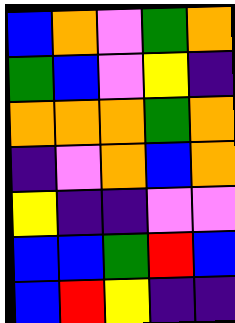[["blue", "orange", "violet", "green", "orange"], ["green", "blue", "violet", "yellow", "indigo"], ["orange", "orange", "orange", "green", "orange"], ["indigo", "violet", "orange", "blue", "orange"], ["yellow", "indigo", "indigo", "violet", "violet"], ["blue", "blue", "green", "red", "blue"], ["blue", "red", "yellow", "indigo", "indigo"]]